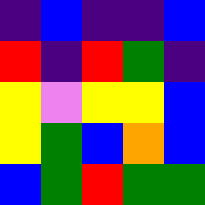[["indigo", "blue", "indigo", "indigo", "blue"], ["red", "indigo", "red", "green", "indigo"], ["yellow", "violet", "yellow", "yellow", "blue"], ["yellow", "green", "blue", "orange", "blue"], ["blue", "green", "red", "green", "green"]]